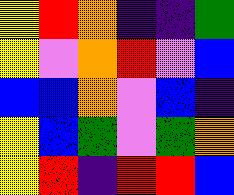[["yellow", "red", "orange", "indigo", "indigo", "green"], ["yellow", "violet", "orange", "red", "violet", "blue"], ["blue", "blue", "orange", "violet", "blue", "indigo"], ["yellow", "blue", "green", "violet", "green", "orange"], ["yellow", "red", "indigo", "red", "red", "blue"]]